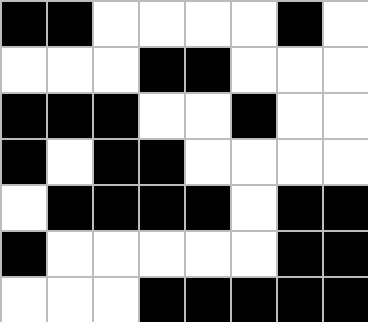[["black", "black", "white", "white", "white", "white", "black", "white"], ["white", "white", "white", "black", "black", "white", "white", "white"], ["black", "black", "black", "white", "white", "black", "white", "white"], ["black", "white", "black", "black", "white", "white", "white", "white"], ["white", "black", "black", "black", "black", "white", "black", "black"], ["black", "white", "white", "white", "white", "white", "black", "black"], ["white", "white", "white", "black", "black", "black", "black", "black"]]